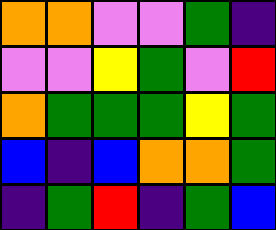[["orange", "orange", "violet", "violet", "green", "indigo"], ["violet", "violet", "yellow", "green", "violet", "red"], ["orange", "green", "green", "green", "yellow", "green"], ["blue", "indigo", "blue", "orange", "orange", "green"], ["indigo", "green", "red", "indigo", "green", "blue"]]